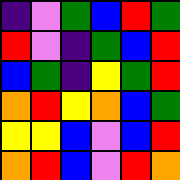[["indigo", "violet", "green", "blue", "red", "green"], ["red", "violet", "indigo", "green", "blue", "red"], ["blue", "green", "indigo", "yellow", "green", "red"], ["orange", "red", "yellow", "orange", "blue", "green"], ["yellow", "yellow", "blue", "violet", "blue", "red"], ["orange", "red", "blue", "violet", "red", "orange"]]